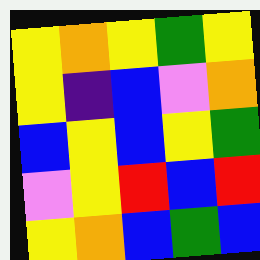[["yellow", "orange", "yellow", "green", "yellow"], ["yellow", "indigo", "blue", "violet", "orange"], ["blue", "yellow", "blue", "yellow", "green"], ["violet", "yellow", "red", "blue", "red"], ["yellow", "orange", "blue", "green", "blue"]]